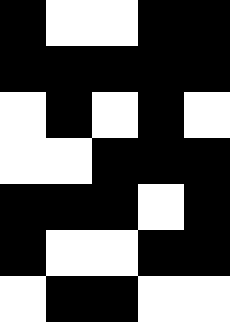[["black", "white", "white", "black", "black"], ["black", "black", "black", "black", "black"], ["white", "black", "white", "black", "white"], ["white", "white", "black", "black", "black"], ["black", "black", "black", "white", "black"], ["black", "white", "white", "black", "black"], ["white", "black", "black", "white", "white"]]